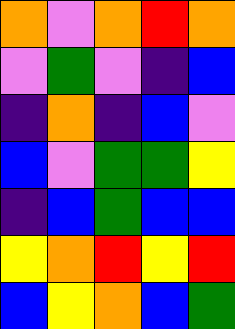[["orange", "violet", "orange", "red", "orange"], ["violet", "green", "violet", "indigo", "blue"], ["indigo", "orange", "indigo", "blue", "violet"], ["blue", "violet", "green", "green", "yellow"], ["indigo", "blue", "green", "blue", "blue"], ["yellow", "orange", "red", "yellow", "red"], ["blue", "yellow", "orange", "blue", "green"]]